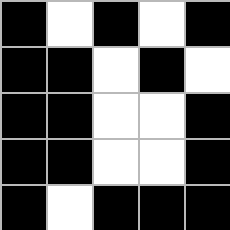[["black", "white", "black", "white", "black"], ["black", "black", "white", "black", "white"], ["black", "black", "white", "white", "black"], ["black", "black", "white", "white", "black"], ["black", "white", "black", "black", "black"]]